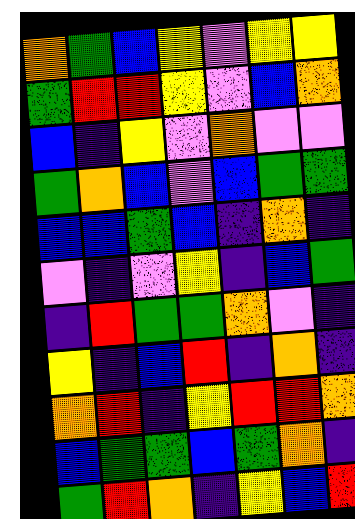[["orange", "green", "blue", "yellow", "violet", "yellow", "yellow"], ["green", "red", "red", "yellow", "violet", "blue", "orange"], ["blue", "indigo", "yellow", "violet", "orange", "violet", "violet"], ["green", "orange", "blue", "violet", "blue", "green", "green"], ["blue", "blue", "green", "blue", "indigo", "orange", "indigo"], ["violet", "indigo", "violet", "yellow", "indigo", "blue", "green"], ["indigo", "red", "green", "green", "orange", "violet", "indigo"], ["yellow", "indigo", "blue", "red", "indigo", "orange", "indigo"], ["orange", "red", "indigo", "yellow", "red", "red", "orange"], ["blue", "green", "green", "blue", "green", "orange", "indigo"], ["green", "red", "orange", "indigo", "yellow", "blue", "red"]]